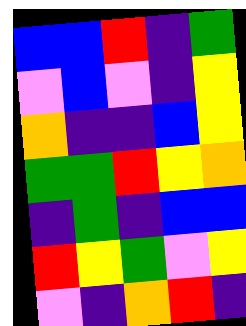[["blue", "blue", "red", "indigo", "green"], ["violet", "blue", "violet", "indigo", "yellow"], ["orange", "indigo", "indigo", "blue", "yellow"], ["green", "green", "red", "yellow", "orange"], ["indigo", "green", "indigo", "blue", "blue"], ["red", "yellow", "green", "violet", "yellow"], ["violet", "indigo", "orange", "red", "indigo"]]